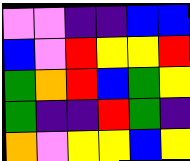[["violet", "violet", "indigo", "indigo", "blue", "blue"], ["blue", "violet", "red", "yellow", "yellow", "red"], ["green", "orange", "red", "blue", "green", "yellow"], ["green", "indigo", "indigo", "red", "green", "indigo"], ["orange", "violet", "yellow", "yellow", "blue", "yellow"]]